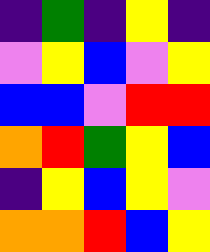[["indigo", "green", "indigo", "yellow", "indigo"], ["violet", "yellow", "blue", "violet", "yellow"], ["blue", "blue", "violet", "red", "red"], ["orange", "red", "green", "yellow", "blue"], ["indigo", "yellow", "blue", "yellow", "violet"], ["orange", "orange", "red", "blue", "yellow"]]